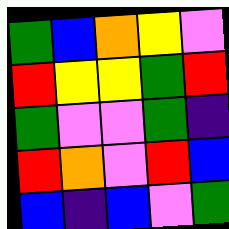[["green", "blue", "orange", "yellow", "violet"], ["red", "yellow", "yellow", "green", "red"], ["green", "violet", "violet", "green", "indigo"], ["red", "orange", "violet", "red", "blue"], ["blue", "indigo", "blue", "violet", "green"]]